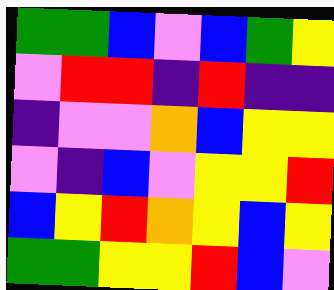[["green", "green", "blue", "violet", "blue", "green", "yellow"], ["violet", "red", "red", "indigo", "red", "indigo", "indigo"], ["indigo", "violet", "violet", "orange", "blue", "yellow", "yellow"], ["violet", "indigo", "blue", "violet", "yellow", "yellow", "red"], ["blue", "yellow", "red", "orange", "yellow", "blue", "yellow"], ["green", "green", "yellow", "yellow", "red", "blue", "violet"]]